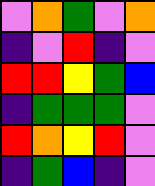[["violet", "orange", "green", "violet", "orange"], ["indigo", "violet", "red", "indigo", "violet"], ["red", "red", "yellow", "green", "blue"], ["indigo", "green", "green", "green", "violet"], ["red", "orange", "yellow", "red", "violet"], ["indigo", "green", "blue", "indigo", "violet"]]